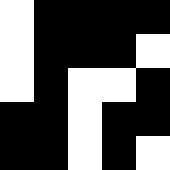[["white", "black", "black", "black", "black"], ["white", "black", "black", "black", "white"], ["white", "black", "white", "white", "black"], ["black", "black", "white", "black", "black"], ["black", "black", "white", "black", "white"]]